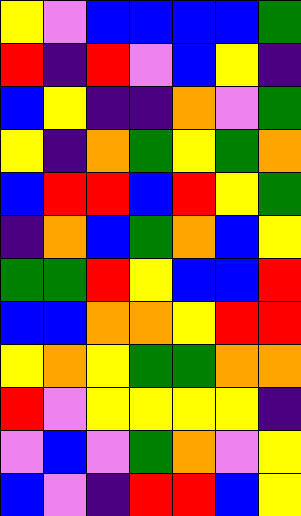[["yellow", "violet", "blue", "blue", "blue", "blue", "green"], ["red", "indigo", "red", "violet", "blue", "yellow", "indigo"], ["blue", "yellow", "indigo", "indigo", "orange", "violet", "green"], ["yellow", "indigo", "orange", "green", "yellow", "green", "orange"], ["blue", "red", "red", "blue", "red", "yellow", "green"], ["indigo", "orange", "blue", "green", "orange", "blue", "yellow"], ["green", "green", "red", "yellow", "blue", "blue", "red"], ["blue", "blue", "orange", "orange", "yellow", "red", "red"], ["yellow", "orange", "yellow", "green", "green", "orange", "orange"], ["red", "violet", "yellow", "yellow", "yellow", "yellow", "indigo"], ["violet", "blue", "violet", "green", "orange", "violet", "yellow"], ["blue", "violet", "indigo", "red", "red", "blue", "yellow"]]